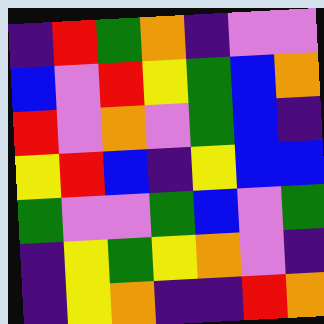[["indigo", "red", "green", "orange", "indigo", "violet", "violet"], ["blue", "violet", "red", "yellow", "green", "blue", "orange"], ["red", "violet", "orange", "violet", "green", "blue", "indigo"], ["yellow", "red", "blue", "indigo", "yellow", "blue", "blue"], ["green", "violet", "violet", "green", "blue", "violet", "green"], ["indigo", "yellow", "green", "yellow", "orange", "violet", "indigo"], ["indigo", "yellow", "orange", "indigo", "indigo", "red", "orange"]]